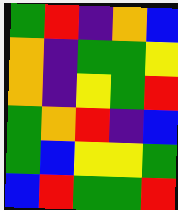[["green", "red", "indigo", "orange", "blue"], ["orange", "indigo", "green", "green", "yellow"], ["orange", "indigo", "yellow", "green", "red"], ["green", "orange", "red", "indigo", "blue"], ["green", "blue", "yellow", "yellow", "green"], ["blue", "red", "green", "green", "red"]]